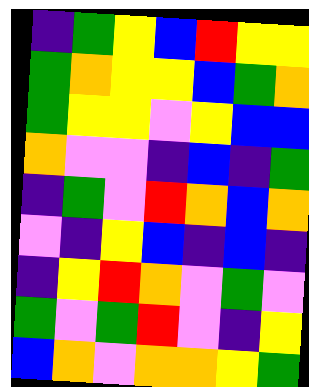[["indigo", "green", "yellow", "blue", "red", "yellow", "yellow"], ["green", "orange", "yellow", "yellow", "blue", "green", "orange"], ["green", "yellow", "yellow", "violet", "yellow", "blue", "blue"], ["orange", "violet", "violet", "indigo", "blue", "indigo", "green"], ["indigo", "green", "violet", "red", "orange", "blue", "orange"], ["violet", "indigo", "yellow", "blue", "indigo", "blue", "indigo"], ["indigo", "yellow", "red", "orange", "violet", "green", "violet"], ["green", "violet", "green", "red", "violet", "indigo", "yellow"], ["blue", "orange", "violet", "orange", "orange", "yellow", "green"]]